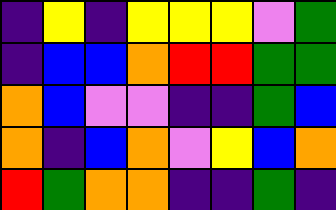[["indigo", "yellow", "indigo", "yellow", "yellow", "yellow", "violet", "green"], ["indigo", "blue", "blue", "orange", "red", "red", "green", "green"], ["orange", "blue", "violet", "violet", "indigo", "indigo", "green", "blue"], ["orange", "indigo", "blue", "orange", "violet", "yellow", "blue", "orange"], ["red", "green", "orange", "orange", "indigo", "indigo", "green", "indigo"]]